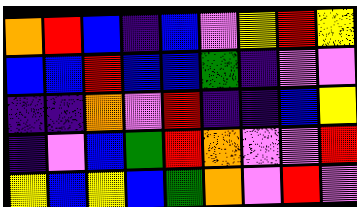[["orange", "red", "blue", "indigo", "blue", "violet", "yellow", "red", "yellow"], ["blue", "blue", "red", "blue", "blue", "green", "indigo", "violet", "violet"], ["indigo", "indigo", "orange", "violet", "red", "indigo", "indigo", "blue", "yellow"], ["indigo", "violet", "blue", "green", "red", "orange", "violet", "violet", "red"], ["yellow", "blue", "yellow", "blue", "green", "orange", "violet", "red", "violet"]]